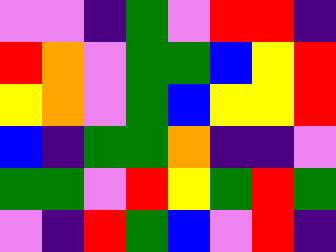[["violet", "violet", "indigo", "green", "violet", "red", "red", "indigo"], ["red", "orange", "violet", "green", "green", "blue", "yellow", "red"], ["yellow", "orange", "violet", "green", "blue", "yellow", "yellow", "red"], ["blue", "indigo", "green", "green", "orange", "indigo", "indigo", "violet"], ["green", "green", "violet", "red", "yellow", "green", "red", "green"], ["violet", "indigo", "red", "green", "blue", "violet", "red", "indigo"]]